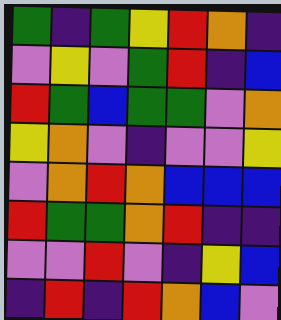[["green", "indigo", "green", "yellow", "red", "orange", "indigo"], ["violet", "yellow", "violet", "green", "red", "indigo", "blue"], ["red", "green", "blue", "green", "green", "violet", "orange"], ["yellow", "orange", "violet", "indigo", "violet", "violet", "yellow"], ["violet", "orange", "red", "orange", "blue", "blue", "blue"], ["red", "green", "green", "orange", "red", "indigo", "indigo"], ["violet", "violet", "red", "violet", "indigo", "yellow", "blue"], ["indigo", "red", "indigo", "red", "orange", "blue", "violet"]]